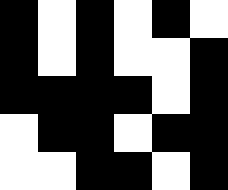[["black", "white", "black", "white", "black", "white"], ["black", "white", "black", "white", "white", "black"], ["black", "black", "black", "black", "white", "black"], ["white", "black", "black", "white", "black", "black"], ["white", "white", "black", "black", "white", "black"]]